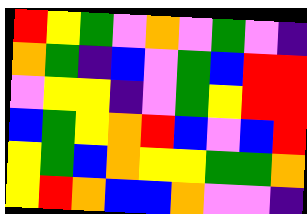[["red", "yellow", "green", "violet", "orange", "violet", "green", "violet", "indigo"], ["orange", "green", "indigo", "blue", "violet", "green", "blue", "red", "red"], ["violet", "yellow", "yellow", "indigo", "violet", "green", "yellow", "red", "red"], ["blue", "green", "yellow", "orange", "red", "blue", "violet", "blue", "red"], ["yellow", "green", "blue", "orange", "yellow", "yellow", "green", "green", "orange"], ["yellow", "red", "orange", "blue", "blue", "orange", "violet", "violet", "indigo"]]